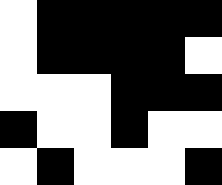[["white", "black", "black", "black", "black", "black"], ["white", "black", "black", "black", "black", "white"], ["white", "white", "white", "black", "black", "black"], ["black", "white", "white", "black", "white", "white"], ["white", "black", "white", "white", "white", "black"]]